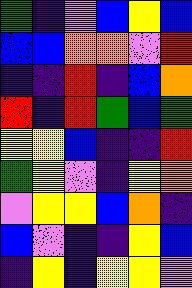[["green", "indigo", "violet", "blue", "yellow", "blue"], ["blue", "blue", "orange", "orange", "violet", "red"], ["indigo", "indigo", "red", "indigo", "blue", "orange"], ["red", "indigo", "red", "green", "blue", "green"], ["yellow", "yellow", "blue", "indigo", "indigo", "red"], ["green", "yellow", "violet", "indigo", "yellow", "orange"], ["violet", "yellow", "yellow", "blue", "orange", "indigo"], ["blue", "violet", "indigo", "indigo", "yellow", "blue"], ["indigo", "yellow", "indigo", "yellow", "yellow", "violet"]]